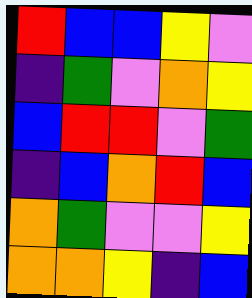[["red", "blue", "blue", "yellow", "violet"], ["indigo", "green", "violet", "orange", "yellow"], ["blue", "red", "red", "violet", "green"], ["indigo", "blue", "orange", "red", "blue"], ["orange", "green", "violet", "violet", "yellow"], ["orange", "orange", "yellow", "indigo", "blue"]]